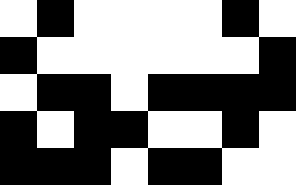[["white", "black", "white", "white", "white", "white", "black", "white"], ["black", "white", "white", "white", "white", "white", "white", "black"], ["white", "black", "black", "white", "black", "black", "black", "black"], ["black", "white", "black", "black", "white", "white", "black", "white"], ["black", "black", "black", "white", "black", "black", "white", "white"]]